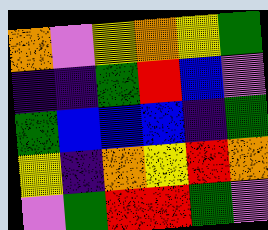[["orange", "violet", "yellow", "orange", "yellow", "green"], ["indigo", "indigo", "green", "red", "blue", "violet"], ["green", "blue", "blue", "blue", "indigo", "green"], ["yellow", "indigo", "orange", "yellow", "red", "orange"], ["violet", "green", "red", "red", "green", "violet"]]